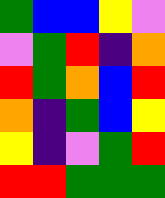[["green", "blue", "blue", "yellow", "violet"], ["violet", "green", "red", "indigo", "orange"], ["red", "green", "orange", "blue", "red"], ["orange", "indigo", "green", "blue", "yellow"], ["yellow", "indigo", "violet", "green", "red"], ["red", "red", "green", "green", "green"]]